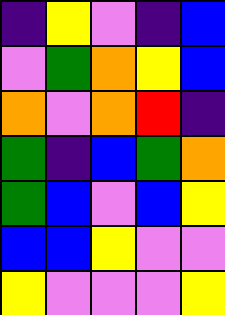[["indigo", "yellow", "violet", "indigo", "blue"], ["violet", "green", "orange", "yellow", "blue"], ["orange", "violet", "orange", "red", "indigo"], ["green", "indigo", "blue", "green", "orange"], ["green", "blue", "violet", "blue", "yellow"], ["blue", "blue", "yellow", "violet", "violet"], ["yellow", "violet", "violet", "violet", "yellow"]]